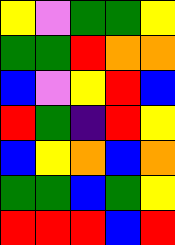[["yellow", "violet", "green", "green", "yellow"], ["green", "green", "red", "orange", "orange"], ["blue", "violet", "yellow", "red", "blue"], ["red", "green", "indigo", "red", "yellow"], ["blue", "yellow", "orange", "blue", "orange"], ["green", "green", "blue", "green", "yellow"], ["red", "red", "red", "blue", "red"]]